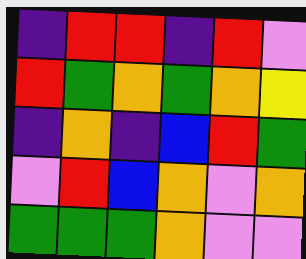[["indigo", "red", "red", "indigo", "red", "violet"], ["red", "green", "orange", "green", "orange", "yellow"], ["indigo", "orange", "indigo", "blue", "red", "green"], ["violet", "red", "blue", "orange", "violet", "orange"], ["green", "green", "green", "orange", "violet", "violet"]]